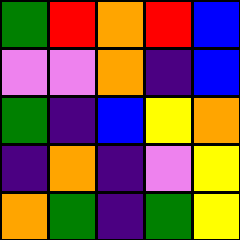[["green", "red", "orange", "red", "blue"], ["violet", "violet", "orange", "indigo", "blue"], ["green", "indigo", "blue", "yellow", "orange"], ["indigo", "orange", "indigo", "violet", "yellow"], ["orange", "green", "indigo", "green", "yellow"]]